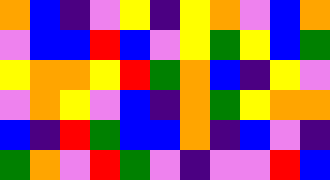[["orange", "blue", "indigo", "violet", "yellow", "indigo", "yellow", "orange", "violet", "blue", "orange"], ["violet", "blue", "blue", "red", "blue", "violet", "yellow", "green", "yellow", "blue", "green"], ["yellow", "orange", "orange", "yellow", "red", "green", "orange", "blue", "indigo", "yellow", "violet"], ["violet", "orange", "yellow", "violet", "blue", "indigo", "orange", "green", "yellow", "orange", "orange"], ["blue", "indigo", "red", "green", "blue", "blue", "orange", "indigo", "blue", "violet", "indigo"], ["green", "orange", "violet", "red", "green", "violet", "indigo", "violet", "violet", "red", "blue"]]